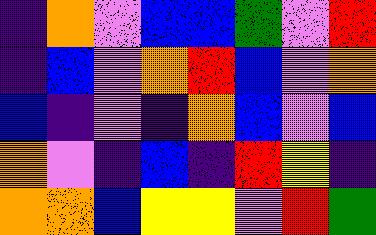[["indigo", "orange", "violet", "blue", "blue", "green", "violet", "red"], ["indigo", "blue", "violet", "orange", "red", "blue", "violet", "orange"], ["blue", "indigo", "violet", "indigo", "orange", "blue", "violet", "blue"], ["orange", "violet", "indigo", "blue", "indigo", "red", "yellow", "indigo"], ["orange", "orange", "blue", "yellow", "yellow", "violet", "red", "green"]]